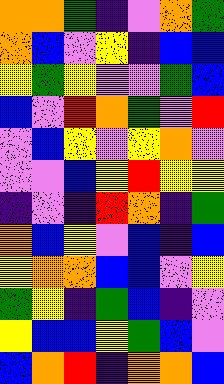[["orange", "orange", "green", "indigo", "violet", "orange", "green"], ["orange", "blue", "violet", "yellow", "indigo", "blue", "blue"], ["yellow", "green", "yellow", "violet", "violet", "green", "blue"], ["blue", "violet", "red", "orange", "green", "violet", "red"], ["violet", "blue", "yellow", "violet", "yellow", "orange", "violet"], ["violet", "violet", "blue", "yellow", "red", "yellow", "yellow"], ["indigo", "violet", "indigo", "red", "orange", "indigo", "green"], ["orange", "blue", "yellow", "violet", "blue", "indigo", "blue"], ["yellow", "orange", "orange", "blue", "blue", "violet", "yellow"], ["green", "yellow", "indigo", "green", "blue", "indigo", "violet"], ["yellow", "blue", "blue", "yellow", "green", "blue", "violet"], ["blue", "orange", "red", "indigo", "orange", "orange", "blue"]]